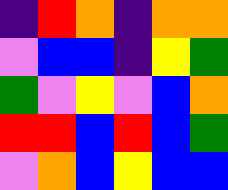[["indigo", "red", "orange", "indigo", "orange", "orange"], ["violet", "blue", "blue", "indigo", "yellow", "green"], ["green", "violet", "yellow", "violet", "blue", "orange"], ["red", "red", "blue", "red", "blue", "green"], ["violet", "orange", "blue", "yellow", "blue", "blue"]]